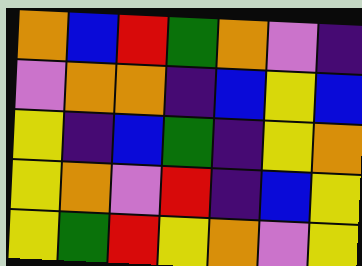[["orange", "blue", "red", "green", "orange", "violet", "indigo"], ["violet", "orange", "orange", "indigo", "blue", "yellow", "blue"], ["yellow", "indigo", "blue", "green", "indigo", "yellow", "orange"], ["yellow", "orange", "violet", "red", "indigo", "blue", "yellow"], ["yellow", "green", "red", "yellow", "orange", "violet", "yellow"]]